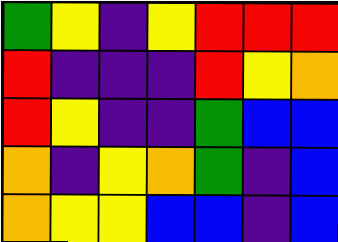[["green", "yellow", "indigo", "yellow", "red", "red", "red"], ["red", "indigo", "indigo", "indigo", "red", "yellow", "orange"], ["red", "yellow", "indigo", "indigo", "green", "blue", "blue"], ["orange", "indigo", "yellow", "orange", "green", "indigo", "blue"], ["orange", "yellow", "yellow", "blue", "blue", "indigo", "blue"]]